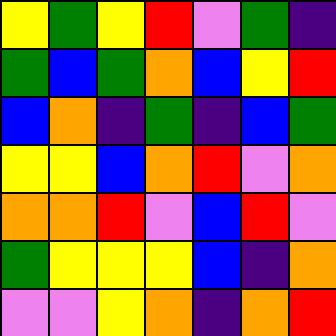[["yellow", "green", "yellow", "red", "violet", "green", "indigo"], ["green", "blue", "green", "orange", "blue", "yellow", "red"], ["blue", "orange", "indigo", "green", "indigo", "blue", "green"], ["yellow", "yellow", "blue", "orange", "red", "violet", "orange"], ["orange", "orange", "red", "violet", "blue", "red", "violet"], ["green", "yellow", "yellow", "yellow", "blue", "indigo", "orange"], ["violet", "violet", "yellow", "orange", "indigo", "orange", "red"]]